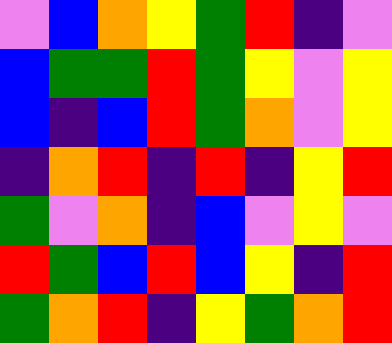[["violet", "blue", "orange", "yellow", "green", "red", "indigo", "violet"], ["blue", "green", "green", "red", "green", "yellow", "violet", "yellow"], ["blue", "indigo", "blue", "red", "green", "orange", "violet", "yellow"], ["indigo", "orange", "red", "indigo", "red", "indigo", "yellow", "red"], ["green", "violet", "orange", "indigo", "blue", "violet", "yellow", "violet"], ["red", "green", "blue", "red", "blue", "yellow", "indigo", "red"], ["green", "orange", "red", "indigo", "yellow", "green", "orange", "red"]]